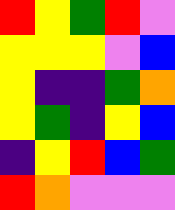[["red", "yellow", "green", "red", "violet"], ["yellow", "yellow", "yellow", "violet", "blue"], ["yellow", "indigo", "indigo", "green", "orange"], ["yellow", "green", "indigo", "yellow", "blue"], ["indigo", "yellow", "red", "blue", "green"], ["red", "orange", "violet", "violet", "violet"]]